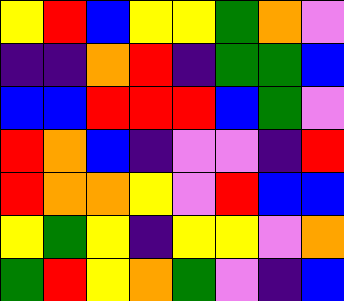[["yellow", "red", "blue", "yellow", "yellow", "green", "orange", "violet"], ["indigo", "indigo", "orange", "red", "indigo", "green", "green", "blue"], ["blue", "blue", "red", "red", "red", "blue", "green", "violet"], ["red", "orange", "blue", "indigo", "violet", "violet", "indigo", "red"], ["red", "orange", "orange", "yellow", "violet", "red", "blue", "blue"], ["yellow", "green", "yellow", "indigo", "yellow", "yellow", "violet", "orange"], ["green", "red", "yellow", "orange", "green", "violet", "indigo", "blue"]]